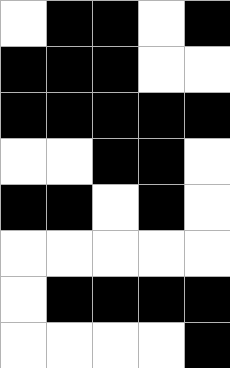[["white", "black", "black", "white", "black"], ["black", "black", "black", "white", "white"], ["black", "black", "black", "black", "black"], ["white", "white", "black", "black", "white"], ["black", "black", "white", "black", "white"], ["white", "white", "white", "white", "white"], ["white", "black", "black", "black", "black"], ["white", "white", "white", "white", "black"]]